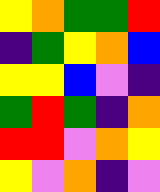[["yellow", "orange", "green", "green", "red"], ["indigo", "green", "yellow", "orange", "blue"], ["yellow", "yellow", "blue", "violet", "indigo"], ["green", "red", "green", "indigo", "orange"], ["red", "red", "violet", "orange", "yellow"], ["yellow", "violet", "orange", "indigo", "violet"]]